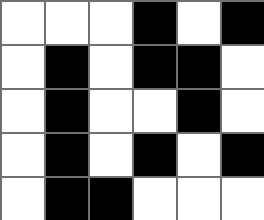[["white", "white", "white", "black", "white", "black"], ["white", "black", "white", "black", "black", "white"], ["white", "black", "white", "white", "black", "white"], ["white", "black", "white", "black", "white", "black"], ["white", "black", "black", "white", "white", "white"]]